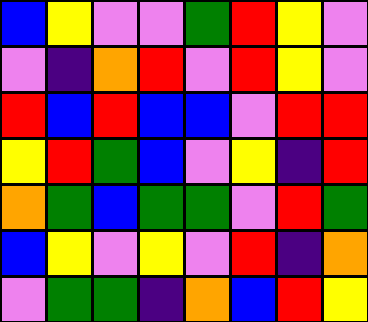[["blue", "yellow", "violet", "violet", "green", "red", "yellow", "violet"], ["violet", "indigo", "orange", "red", "violet", "red", "yellow", "violet"], ["red", "blue", "red", "blue", "blue", "violet", "red", "red"], ["yellow", "red", "green", "blue", "violet", "yellow", "indigo", "red"], ["orange", "green", "blue", "green", "green", "violet", "red", "green"], ["blue", "yellow", "violet", "yellow", "violet", "red", "indigo", "orange"], ["violet", "green", "green", "indigo", "orange", "blue", "red", "yellow"]]